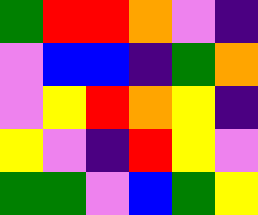[["green", "red", "red", "orange", "violet", "indigo"], ["violet", "blue", "blue", "indigo", "green", "orange"], ["violet", "yellow", "red", "orange", "yellow", "indigo"], ["yellow", "violet", "indigo", "red", "yellow", "violet"], ["green", "green", "violet", "blue", "green", "yellow"]]